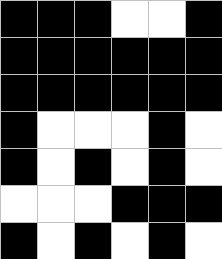[["black", "black", "black", "white", "white", "black"], ["black", "black", "black", "black", "black", "black"], ["black", "black", "black", "black", "black", "black"], ["black", "white", "white", "white", "black", "white"], ["black", "white", "black", "white", "black", "white"], ["white", "white", "white", "black", "black", "black"], ["black", "white", "black", "white", "black", "white"]]